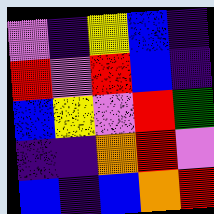[["violet", "indigo", "yellow", "blue", "indigo"], ["red", "violet", "red", "blue", "indigo"], ["blue", "yellow", "violet", "red", "green"], ["indigo", "indigo", "orange", "red", "violet"], ["blue", "indigo", "blue", "orange", "red"]]